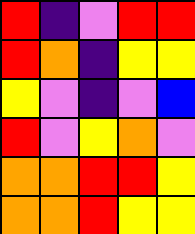[["red", "indigo", "violet", "red", "red"], ["red", "orange", "indigo", "yellow", "yellow"], ["yellow", "violet", "indigo", "violet", "blue"], ["red", "violet", "yellow", "orange", "violet"], ["orange", "orange", "red", "red", "yellow"], ["orange", "orange", "red", "yellow", "yellow"]]